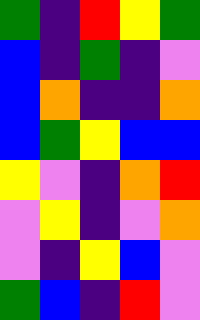[["green", "indigo", "red", "yellow", "green"], ["blue", "indigo", "green", "indigo", "violet"], ["blue", "orange", "indigo", "indigo", "orange"], ["blue", "green", "yellow", "blue", "blue"], ["yellow", "violet", "indigo", "orange", "red"], ["violet", "yellow", "indigo", "violet", "orange"], ["violet", "indigo", "yellow", "blue", "violet"], ["green", "blue", "indigo", "red", "violet"]]